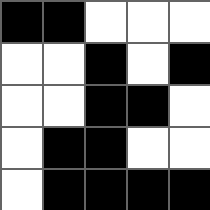[["black", "black", "white", "white", "white"], ["white", "white", "black", "white", "black"], ["white", "white", "black", "black", "white"], ["white", "black", "black", "white", "white"], ["white", "black", "black", "black", "black"]]